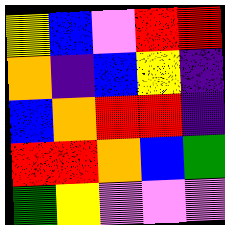[["yellow", "blue", "violet", "red", "red"], ["orange", "indigo", "blue", "yellow", "indigo"], ["blue", "orange", "red", "red", "indigo"], ["red", "red", "orange", "blue", "green"], ["green", "yellow", "violet", "violet", "violet"]]